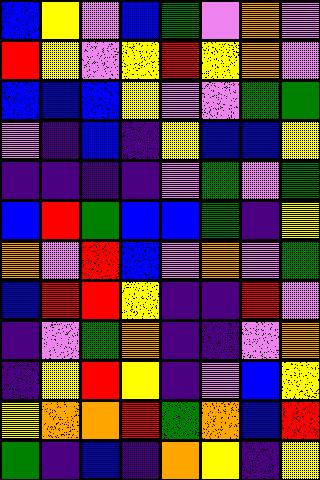[["blue", "yellow", "violet", "blue", "green", "violet", "orange", "violet"], ["red", "yellow", "violet", "yellow", "red", "yellow", "orange", "violet"], ["blue", "blue", "blue", "yellow", "violet", "violet", "green", "green"], ["violet", "indigo", "blue", "indigo", "yellow", "blue", "blue", "yellow"], ["indigo", "indigo", "indigo", "indigo", "violet", "green", "violet", "green"], ["blue", "red", "green", "blue", "blue", "green", "indigo", "yellow"], ["orange", "violet", "red", "blue", "violet", "orange", "violet", "green"], ["blue", "red", "red", "yellow", "indigo", "indigo", "red", "violet"], ["indigo", "violet", "green", "orange", "indigo", "indigo", "violet", "orange"], ["indigo", "yellow", "red", "yellow", "indigo", "violet", "blue", "yellow"], ["yellow", "orange", "orange", "red", "green", "orange", "blue", "red"], ["green", "indigo", "blue", "indigo", "orange", "yellow", "indigo", "yellow"]]